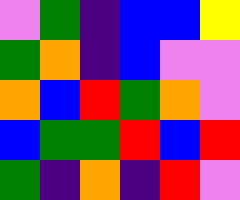[["violet", "green", "indigo", "blue", "blue", "yellow"], ["green", "orange", "indigo", "blue", "violet", "violet"], ["orange", "blue", "red", "green", "orange", "violet"], ["blue", "green", "green", "red", "blue", "red"], ["green", "indigo", "orange", "indigo", "red", "violet"]]